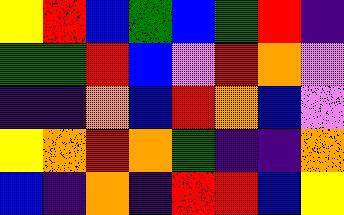[["yellow", "red", "blue", "green", "blue", "green", "red", "indigo"], ["green", "green", "red", "blue", "violet", "red", "orange", "violet"], ["indigo", "indigo", "orange", "blue", "red", "orange", "blue", "violet"], ["yellow", "orange", "red", "orange", "green", "indigo", "indigo", "orange"], ["blue", "indigo", "orange", "indigo", "red", "red", "blue", "yellow"]]